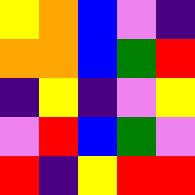[["yellow", "orange", "blue", "violet", "indigo"], ["orange", "orange", "blue", "green", "red"], ["indigo", "yellow", "indigo", "violet", "yellow"], ["violet", "red", "blue", "green", "violet"], ["red", "indigo", "yellow", "red", "red"]]